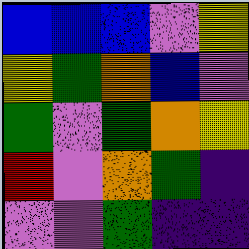[["blue", "blue", "blue", "violet", "yellow"], ["yellow", "green", "orange", "blue", "violet"], ["green", "violet", "green", "orange", "yellow"], ["red", "violet", "orange", "green", "indigo"], ["violet", "violet", "green", "indigo", "indigo"]]